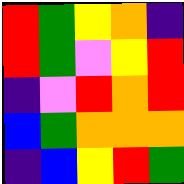[["red", "green", "yellow", "orange", "indigo"], ["red", "green", "violet", "yellow", "red"], ["indigo", "violet", "red", "orange", "red"], ["blue", "green", "orange", "orange", "orange"], ["indigo", "blue", "yellow", "red", "green"]]